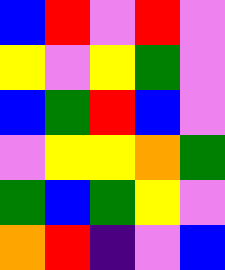[["blue", "red", "violet", "red", "violet"], ["yellow", "violet", "yellow", "green", "violet"], ["blue", "green", "red", "blue", "violet"], ["violet", "yellow", "yellow", "orange", "green"], ["green", "blue", "green", "yellow", "violet"], ["orange", "red", "indigo", "violet", "blue"]]